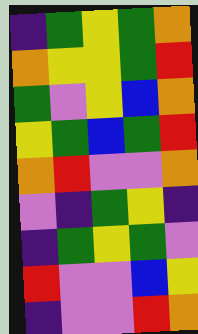[["indigo", "green", "yellow", "green", "orange"], ["orange", "yellow", "yellow", "green", "red"], ["green", "violet", "yellow", "blue", "orange"], ["yellow", "green", "blue", "green", "red"], ["orange", "red", "violet", "violet", "orange"], ["violet", "indigo", "green", "yellow", "indigo"], ["indigo", "green", "yellow", "green", "violet"], ["red", "violet", "violet", "blue", "yellow"], ["indigo", "violet", "violet", "red", "orange"]]